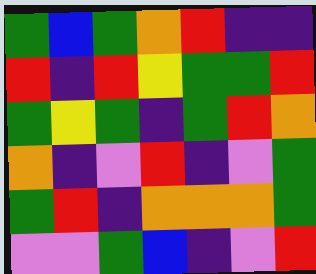[["green", "blue", "green", "orange", "red", "indigo", "indigo"], ["red", "indigo", "red", "yellow", "green", "green", "red"], ["green", "yellow", "green", "indigo", "green", "red", "orange"], ["orange", "indigo", "violet", "red", "indigo", "violet", "green"], ["green", "red", "indigo", "orange", "orange", "orange", "green"], ["violet", "violet", "green", "blue", "indigo", "violet", "red"]]